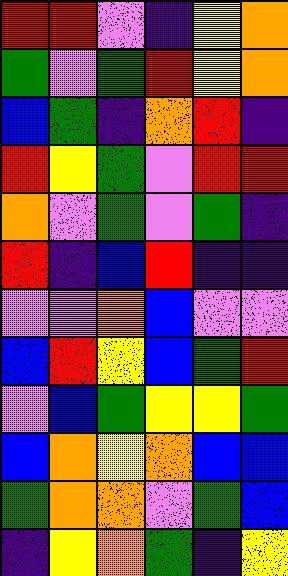[["red", "red", "violet", "indigo", "yellow", "orange"], ["green", "violet", "green", "red", "yellow", "orange"], ["blue", "green", "indigo", "orange", "red", "indigo"], ["red", "yellow", "green", "violet", "red", "red"], ["orange", "violet", "green", "violet", "green", "indigo"], ["red", "indigo", "blue", "red", "indigo", "indigo"], ["violet", "violet", "orange", "blue", "violet", "violet"], ["blue", "red", "yellow", "blue", "green", "red"], ["violet", "blue", "green", "yellow", "yellow", "green"], ["blue", "orange", "yellow", "orange", "blue", "blue"], ["green", "orange", "orange", "violet", "green", "blue"], ["indigo", "yellow", "orange", "green", "indigo", "yellow"]]